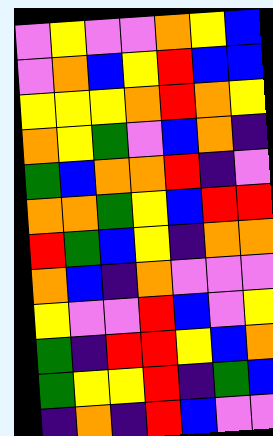[["violet", "yellow", "violet", "violet", "orange", "yellow", "blue"], ["violet", "orange", "blue", "yellow", "red", "blue", "blue"], ["yellow", "yellow", "yellow", "orange", "red", "orange", "yellow"], ["orange", "yellow", "green", "violet", "blue", "orange", "indigo"], ["green", "blue", "orange", "orange", "red", "indigo", "violet"], ["orange", "orange", "green", "yellow", "blue", "red", "red"], ["red", "green", "blue", "yellow", "indigo", "orange", "orange"], ["orange", "blue", "indigo", "orange", "violet", "violet", "violet"], ["yellow", "violet", "violet", "red", "blue", "violet", "yellow"], ["green", "indigo", "red", "red", "yellow", "blue", "orange"], ["green", "yellow", "yellow", "red", "indigo", "green", "blue"], ["indigo", "orange", "indigo", "red", "blue", "violet", "violet"]]